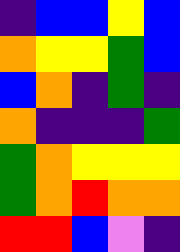[["indigo", "blue", "blue", "yellow", "blue"], ["orange", "yellow", "yellow", "green", "blue"], ["blue", "orange", "indigo", "green", "indigo"], ["orange", "indigo", "indigo", "indigo", "green"], ["green", "orange", "yellow", "yellow", "yellow"], ["green", "orange", "red", "orange", "orange"], ["red", "red", "blue", "violet", "indigo"]]